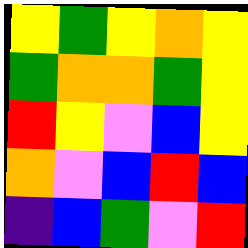[["yellow", "green", "yellow", "orange", "yellow"], ["green", "orange", "orange", "green", "yellow"], ["red", "yellow", "violet", "blue", "yellow"], ["orange", "violet", "blue", "red", "blue"], ["indigo", "blue", "green", "violet", "red"]]